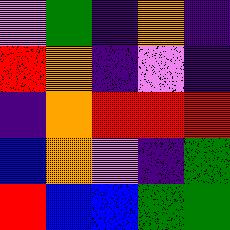[["violet", "green", "indigo", "orange", "indigo"], ["red", "orange", "indigo", "violet", "indigo"], ["indigo", "orange", "red", "red", "red"], ["blue", "orange", "violet", "indigo", "green"], ["red", "blue", "blue", "green", "green"]]